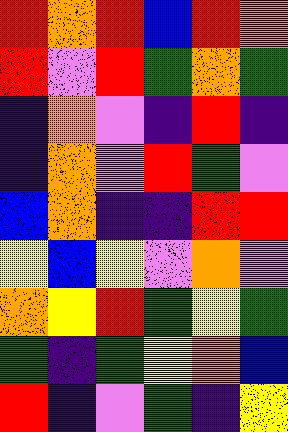[["red", "orange", "red", "blue", "red", "orange"], ["red", "violet", "red", "green", "orange", "green"], ["indigo", "orange", "violet", "indigo", "red", "indigo"], ["indigo", "orange", "violet", "red", "green", "violet"], ["blue", "orange", "indigo", "indigo", "red", "red"], ["yellow", "blue", "yellow", "violet", "orange", "violet"], ["orange", "yellow", "red", "green", "yellow", "green"], ["green", "indigo", "green", "yellow", "orange", "blue"], ["red", "indigo", "violet", "green", "indigo", "yellow"]]